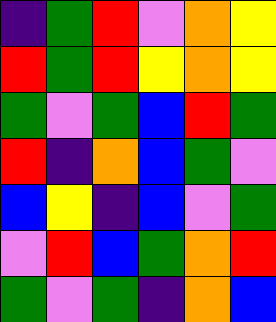[["indigo", "green", "red", "violet", "orange", "yellow"], ["red", "green", "red", "yellow", "orange", "yellow"], ["green", "violet", "green", "blue", "red", "green"], ["red", "indigo", "orange", "blue", "green", "violet"], ["blue", "yellow", "indigo", "blue", "violet", "green"], ["violet", "red", "blue", "green", "orange", "red"], ["green", "violet", "green", "indigo", "orange", "blue"]]